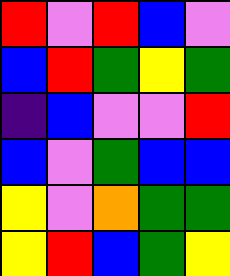[["red", "violet", "red", "blue", "violet"], ["blue", "red", "green", "yellow", "green"], ["indigo", "blue", "violet", "violet", "red"], ["blue", "violet", "green", "blue", "blue"], ["yellow", "violet", "orange", "green", "green"], ["yellow", "red", "blue", "green", "yellow"]]